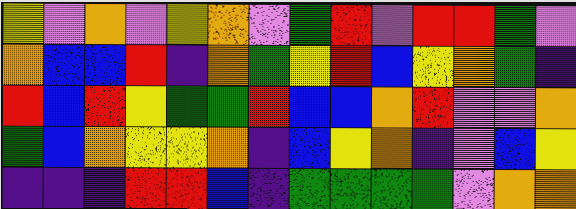[["yellow", "violet", "orange", "violet", "yellow", "orange", "violet", "green", "red", "violet", "red", "red", "green", "violet"], ["orange", "blue", "blue", "red", "indigo", "orange", "green", "yellow", "red", "blue", "yellow", "orange", "green", "indigo"], ["red", "blue", "red", "yellow", "green", "green", "red", "blue", "blue", "orange", "red", "violet", "violet", "orange"], ["green", "blue", "orange", "yellow", "yellow", "orange", "indigo", "blue", "yellow", "orange", "indigo", "violet", "blue", "yellow"], ["indigo", "indigo", "indigo", "red", "red", "blue", "indigo", "green", "green", "green", "green", "violet", "orange", "orange"]]